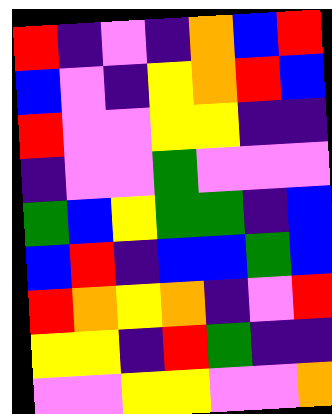[["red", "indigo", "violet", "indigo", "orange", "blue", "red"], ["blue", "violet", "indigo", "yellow", "orange", "red", "blue"], ["red", "violet", "violet", "yellow", "yellow", "indigo", "indigo"], ["indigo", "violet", "violet", "green", "violet", "violet", "violet"], ["green", "blue", "yellow", "green", "green", "indigo", "blue"], ["blue", "red", "indigo", "blue", "blue", "green", "blue"], ["red", "orange", "yellow", "orange", "indigo", "violet", "red"], ["yellow", "yellow", "indigo", "red", "green", "indigo", "indigo"], ["violet", "violet", "yellow", "yellow", "violet", "violet", "orange"]]